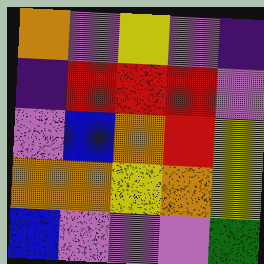[["orange", "violet", "yellow", "violet", "indigo"], ["indigo", "red", "red", "red", "violet"], ["violet", "blue", "orange", "red", "yellow"], ["orange", "orange", "yellow", "orange", "yellow"], ["blue", "violet", "violet", "violet", "green"]]